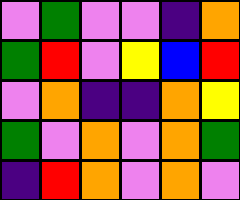[["violet", "green", "violet", "violet", "indigo", "orange"], ["green", "red", "violet", "yellow", "blue", "red"], ["violet", "orange", "indigo", "indigo", "orange", "yellow"], ["green", "violet", "orange", "violet", "orange", "green"], ["indigo", "red", "orange", "violet", "orange", "violet"]]